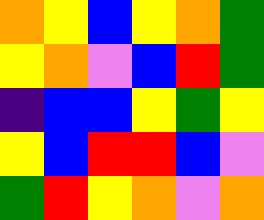[["orange", "yellow", "blue", "yellow", "orange", "green"], ["yellow", "orange", "violet", "blue", "red", "green"], ["indigo", "blue", "blue", "yellow", "green", "yellow"], ["yellow", "blue", "red", "red", "blue", "violet"], ["green", "red", "yellow", "orange", "violet", "orange"]]